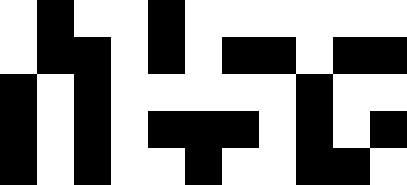[["white", "black", "white", "white", "black", "white", "white", "white", "white", "white", "white"], ["white", "black", "black", "white", "black", "white", "black", "black", "white", "black", "black"], ["black", "white", "black", "white", "white", "white", "white", "white", "black", "white", "white"], ["black", "white", "black", "white", "black", "black", "black", "white", "black", "white", "black"], ["black", "white", "black", "white", "white", "black", "white", "white", "black", "black", "white"]]